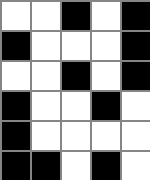[["white", "white", "black", "white", "black"], ["black", "white", "white", "white", "black"], ["white", "white", "black", "white", "black"], ["black", "white", "white", "black", "white"], ["black", "white", "white", "white", "white"], ["black", "black", "white", "black", "white"]]